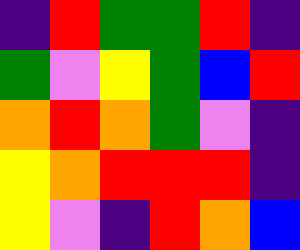[["indigo", "red", "green", "green", "red", "indigo"], ["green", "violet", "yellow", "green", "blue", "red"], ["orange", "red", "orange", "green", "violet", "indigo"], ["yellow", "orange", "red", "red", "red", "indigo"], ["yellow", "violet", "indigo", "red", "orange", "blue"]]